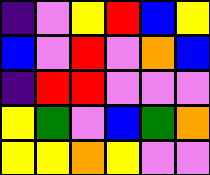[["indigo", "violet", "yellow", "red", "blue", "yellow"], ["blue", "violet", "red", "violet", "orange", "blue"], ["indigo", "red", "red", "violet", "violet", "violet"], ["yellow", "green", "violet", "blue", "green", "orange"], ["yellow", "yellow", "orange", "yellow", "violet", "violet"]]